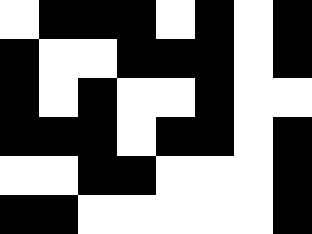[["white", "black", "black", "black", "white", "black", "white", "black"], ["black", "white", "white", "black", "black", "black", "white", "black"], ["black", "white", "black", "white", "white", "black", "white", "white"], ["black", "black", "black", "white", "black", "black", "white", "black"], ["white", "white", "black", "black", "white", "white", "white", "black"], ["black", "black", "white", "white", "white", "white", "white", "black"]]